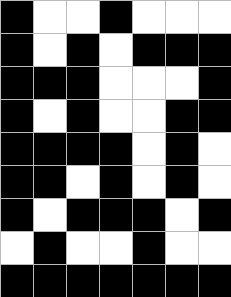[["black", "white", "white", "black", "white", "white", "white"], ["black", "white", "black", "white", "black", "black", "black"], ["black", "black", "black", "white", "white", "white", "black"], ["black", "white", "black", "white", "white", "black", "black"], ["black", "black", "black", "black", "white", "black", "white"], ["black", "black", "white", "black", "white", "black", "white"], ["black", "white", "black", "black", "black", "white", "black"], ["white", "black", "white", "white", "black", "white", "white"], ["black", "black", "black", "black", "black", "black", "black"]]